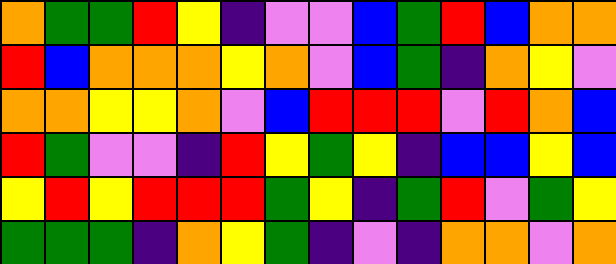[["orange", "green", "green", "red", "yellow", "indigo", "violet", "violet", "blue", "green", "red", "blue", "orange", "orange"], ["red", "blue", "orange", "orange", "orange", "yellow", "orange", "violet", "blue", "green", "indigo", "orange", "yellow", "violet"], ["orange", "orange", "yellow", "yellow", "orange", "violet", "blue", "red", "red", "red", "violet", "red", "orange", "blue"], ["red", "green", "violet", "violet", "indigo", "red", "yellow", "green", "yellow", "indigo", "blue", "blue", "yellow", "blue"], ["yellow", "red", "yellow", "red", "red", "red", "green", "yellow", "indigo", "green", "red", "violet", "green", "yellow"], ["green", "green", "green", "indigo", "orange", "yellow", "green", "indigo", "violet", "indigo", "orange", "orange", "violet", "orange"]]